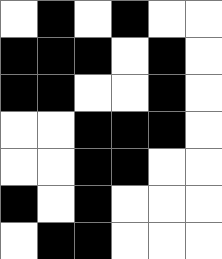[["white", "black", "white", "black", "white", "white"], ["black", "black", "black", "white", "black", "white"], ["black", "black", "white", "white", "black", "white"], ["white", "white", "black", "black", "black", "white"], ["white", "white", "black", "black", "white", "white"], ["black", "white", "black", "white", "white", "white"], ["white", "black", "black", "white", "white", "white"]]